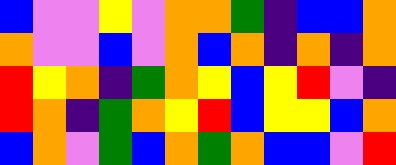[["blue", "violet", "violet", "yellow", "violet", "orange", "orange", "green", "indigo", "blue", "blue", "orange"], ["orange", "violet", "violet", "blue", "violet", "orange", "blue", "orange", "indigo", "orange", "indigo", "orange"], ["red", "yellow", "orange", "indigo", "green", "orange", "yellow", "blue", "yellow", "red", "violet", "indigo"], ["red", "orange", "indigo", "green", "orange", "yellow", "red", "blue", "yellow", "yellow", "blue", "orange"], ["blue", "orange", "violet", "green", "blue", "orange", "green", "orange", "blue", "blue", "violet", "red"]]